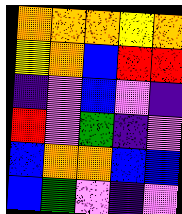[["orange", "orange", "orange", "yellow", "orange"], ["yellow", "orange", "blue", "red", "red"], ["indigo", "violet", "blue", "violet", "indigo"], ["red", "violet", "green", "indigo", "violet"], ["blue", "orange", "orange", "blue", "blue"], ["blue", "green", "violet", "indigo", "violet"]]